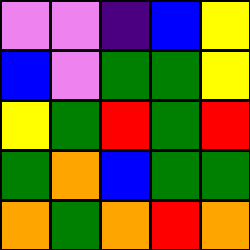[["violet", "violet", "indigo", "blue", "yellow"], ["blue", "violet", "green", "green", "yellow"], ["yellow", "green", "red", "green", "red"], ["green", "orange", "blue", "green", "green"], ["orange", "green", "orange", "red", "orange"]]